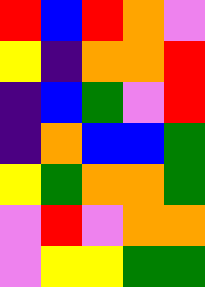[["red", "blue", "red", "orange", "violet"], ["yellow", "indigo", "orange", "orange", "red"], ["indigo", "blue", "green", "violet", "red"], ["indigo", "orange", "blue", "blue", "green"], ["yellow", "green", "orange", "orange", "green"], ["violet", "red", "violet", "orange", "orange"], ["violet", "yellow", "yellow", "green", "green"]]